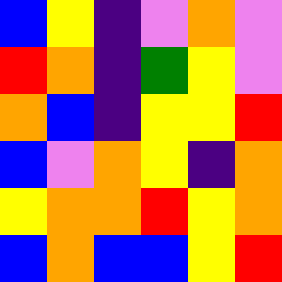[["blue", "yellow", "indigo", "violet", "orange", "violet"], ["red", "orange", "indigo", "green", "yellow", "violet"], ["orange", "blue", "indigo", "yellow", "yellow", "red"], ["blue", "violet", "orange", "yellow", "indigo", "orange"], ["yellow", "orange", "orange", "red", "yellow", "orange"], ["blue", "orange", "blue", "blue", "yellow", "red"]]